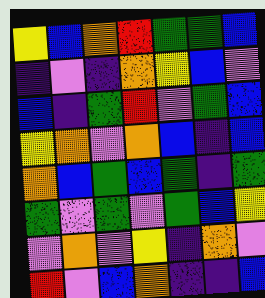[["yellow", "blue", "orange", "red", "green", "green", "blue"], ["indigo", "violet", "indigo", "orange", "yellow", "blue", "violet"], ["blue", "indigo", "green", "red", "violet", "green", "blue"], ["yellow", "orange", "violet", "orange", "blue", "indigo", "blue"], ["orange", "blue", "green", "blue", "green", "indigo", "green"], ["green", "violet", "green", "violet", "green", "blue", "yellow"], ["violet", "orange", "violet", "yellow", "indigo", "orange", "violet"], ["red", "violet", "blue", "orange", "indigo", "indigo", "blue"]]